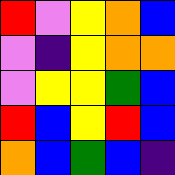[["red", "violet", "yellow", "orange", "blue"], ["violet", "indigo", "yellow", "orange", "orange"], ["violet", "yellow", "yellow", "green", "blue"], ["red", "blue", "yellow", "red", "blue"], ["orange", "blue", "green", "blue", "indigo"]]